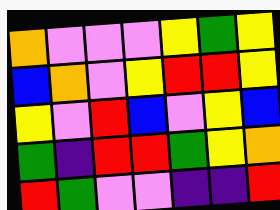[["orange", "violet", "violet", "violet", "yellow", "green", "yellow"], ["blue", "orange", "violet", "yellow", "red", "red", "yellow"], ["yellow", "violet", "red", "blue", "violet", "yellow", "blue"], ["green", "indigo", "red", "red", "green", "yellow", "orange"], ["red", "green", "violet", "violet", "indigo", "indigo", "red"]]